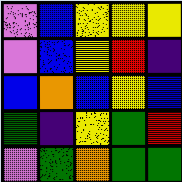[["violet", "blue", "yellow", "yellow", "yellow"], ["violet", "blue", "yellow", "red", "indigo"], ["blue", "orange", "blue", "yellow", "blue"], ["green", "indigo", "yellow", "green", "red"], ["violet", "green", "orange", "green", "green"]]